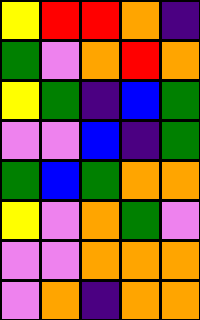[["yellow", "red", "red", "orange", "indigo"], ["green", "violet", "orange", "red", "orange"], ["yellow", "green", "indigo", "blue", "green"], ["violet", "violet", "blue", "indigo", "green"], ["green", "blue", "green", "orange", "orange"], ["yellow", "violet", "orange", "green", "violet"], ["violet", "violet", "orange", "orange", "orange"], ["violet", "orange", "indigo", "orange", "orange"]]